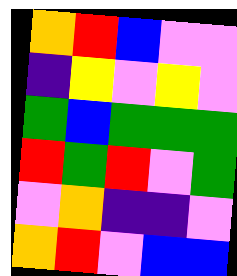[["orange", "red", "blue", "violet", "violet"], ["indigo", "yellow", "violet", "yellow", "violet"], ["green", "blue", "green", "green", "green"], ["red", "green", "red", "violet", "green"], ["violet", "orange", "indigo", "indigo", "violet"], ["orange", "red", "violet", "blue", "blue"]]